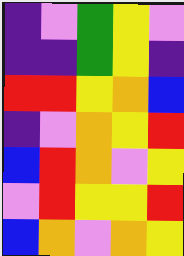[["indigo", "violet", "green", "yellow", "violet"], ["indigo", "indigo", "green", "yellow", "indigo"], ["red", "red", "yellow", "orange", "blue"], ["indigo", "violet", "orange", "yellow", "red"], ["blue", "red", "orange", "violet", "yellow"], ["violet", "red", "yellow", "yellow", "red"], ["blue", "orange", "violet", "orange", "yellow"]]